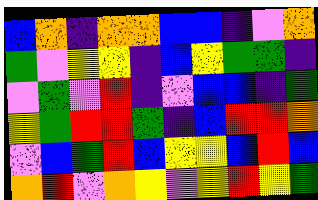[["blue", "orange", "indigo", "orange", "orange", "blue", "blue", "indigo", "violet", "orange"], ["green", "violet", "yellow", "yellow", "indigo", "blue", "yellow", "green", "green", "indigo"], ["violet", "green", "violet", "red", "indigo", "violet", "blue", "blue", "indigo", "green"], ["yellow", "green", "red", "red", "green", "indigo", "blue", "red", "red", "orange"], ["violet", "blue", "green", "red", "blue", "yellow", "yellow", "blue", "red", "blue"], ["orange", "red", "violet", "orange", "yellow", "violet", "yellow", "red", "yellow", "green"]]